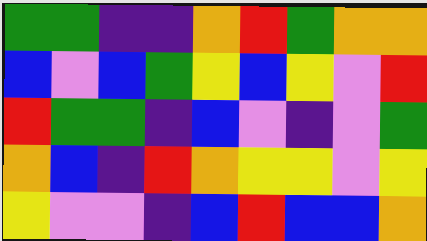[["green", "green", "indigo", "indigo", "orange", "red", "green", "orange", "orange"], ["blue", "violet", "blue", "green", "yellow", "blue", "yellow", "violet", "red"], ["red", "green", "green", "indigo", "blue", "violet", "indigo", "violet", "green"], ["orange", "blue", "indigo", "red", "orange", "yellow", "yellow", "violet", "yellow"], ["yellow", "violet", "violet", "indigo", "blue", "red", "blue", "blue", "orange"]]